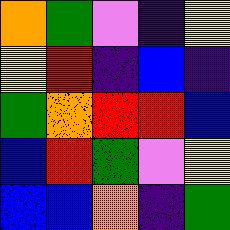[["orange", "green", "violet", "indigo", "yellow"], ["yellow", "red", "indigo", "blue", "indigo"], ["green", "orange", "red", "red", "blue"], ["blue", "red", "green", "violet", "yellow"], ["blue", "blue", "orange", "indigo", "green"]]